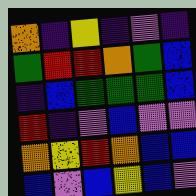[["orange", "indigo", "yellow", "indigo", "violet", "indigo"], ["green", "red", "red", "orange", "green", "blue"], ["indigo", "blue", "green", "green", "green", "blue"], ["red", "indigo", "violet", "blue", "violet", "violet"], ["orange", "yellow", "red", "orange", "blue", "blue"], ["blue", "violet", "blue", "yellow", "blue", "violet"]]